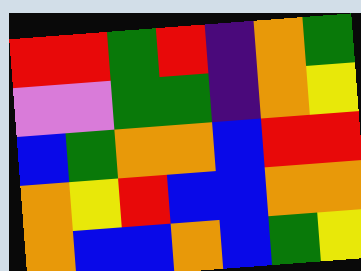[["red", "red", "green", "red", "indigo", "orange", "green"], ["violet", "violet", "green", "green", "indigo", "orange", "yellow"], ["blue", "green", "orange", "orange", "blue", "red", "red"], ["orange", "yellow", "red", "blue", "blue", "orange", "orange"], ["orange", "blue", "blue", "orange", "blue", "green", "yellow"]]